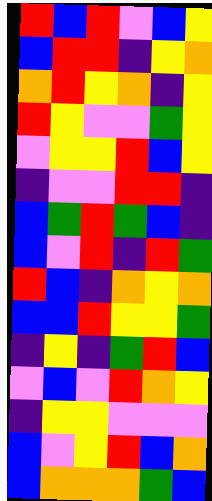[["red", "blue", "red", "violet", "blue", "yellow"], ["blue", "red", "red", "indigo", "yellow", "orange"], ["orange", "red", "yellow", "orange", "indigo", "yellow"], ["red", "yellow", "violet", "violet", "green", "yellow"], ["violet", "yellow", "yellow", "red", "blue", "yellow"], ["indigo", "violet", "violet", "red", "red", "indigo"], ["blue", "green", "red", "green", "blue", "indigo"], ["blue", "violet", "red", "indigo", "red", "green"], ["red", "blue", "indigo", "orange", "yellow", "orange"], ["blue", "blue", "red", "yellow", "yellow", "green"], ["indigo", "yellow", "indigo", "green", "red", "blue"], ["violet", "blue", "violet", "red", "orange", "yellow"], ["indigo", "yellow", "yellow", "violet", "violet", "violet"], ["blue", "violet", "yellow", "red", "blue", "orange"], ["blue", "orange", "orange", "orange", "green", "blue"]]